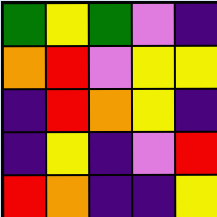[["green", "yellow", "green", "violet", "indigo"], ["orange", "red", "violet", "yellow", "yellow"], ["indigo", "red", "orange", "yellow", "indigo"], ["indigo", "yellow", "indigo", "violet", "red"], ["red", "orange", "indigo", "indigo", "yellow"]]